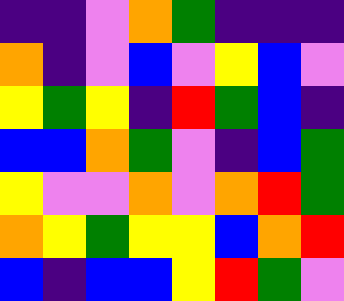[["indigo", "indigo", "violet", "orange", "green", "indigo", "indigo", "indigo"], ["orange", "indigo", "violet", "blue", "violet", "yellow", "blue", "violet"], ["yellow", "green", "yellow", "indigo", "red", "green", "blue", "indigo"], ["blue", "blue", "orange", "green", "violet", "indigo", "blue", "green"], ["yellow", "violet", "violet", "orange", "violet", "orange", "red", "green"], ["orange", "yellow", "green", "yellow", "yellow", "blue", "orange", "red"], ["blue", "indigo", "blue", "blue", "yellow", "red", "green", "violet"]]